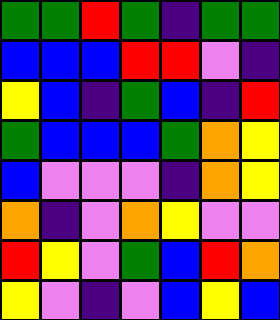[["green", "green", "red", "green", "indigo", "green", "green"], ["blue", "blue", "blue", "red", "red", "violet", "indigo"], ["yellow", "blue", "indigo", "green", "blue", "indigo", "red"], ["green", "blue", "blue", "blue", "green", "orange", "yellow"], ["blue", "violet", "violet", "violet", "indigo", "orange", "yellow"], ["orange", "indigo", "violet", "orange", "yellow", "violet", "violet"], ["red", "yellow", "violet", "green", "blue", "red", "orange"], ["yellow", "violet", "indigo", "violet", "blue", "yellow", "blue"]]